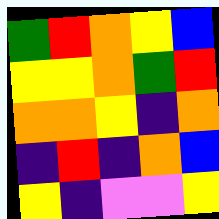[["green", "red", "orange", "yellow", "blue"], ["yellow", "yellow", "orange", "green", "red"], ["orange", "orange", "yellow", "indigo", "orange"], ["indigo", "red", "indigo", "orange", "blue"], ["yellow", "indigo", "violet", "violet", "yellow"]]